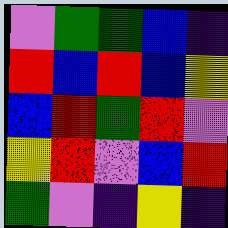[["violet", "green", "green", "blue", "indigo"], ["red", "blue", "red", "blue", "yellow"], ["blue", "red", "green", "red", "violet"], ["yellow", "red", "violet", "blue", "red"], ["green", "violet", "indigo", "yellow", "indigo"]]